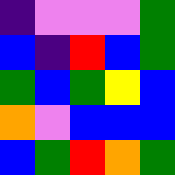[["indigo", "violet", "violet", "violet", "green"], ["blue", "indigo", "red", "blue", "green"], ["green", "blue", "green", "yellow", "blue"], ["orange", "violet", "blue", "blue", "blue"], ["blue", "green", "red", "orange", "green"]]